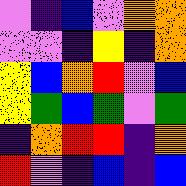[["violet", "indigo", "blue", "violet", "orange", "orange"], ["violet", "violet", "indigo", "yellow", "indigo", "orange"], ["yellow", "blue", "orange", "red", "violet", "blue"], ["yellow", "green", "blue", "green", "violet", "green"], ["indigo", "orange", "red", "red", "indigo", "orange"], ["red", "violet", "indigo", "blue", "indigo", "blue"]]